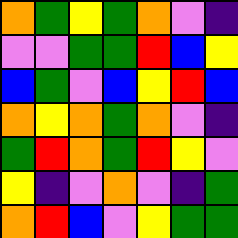[["orange", "green", "yellow", "green", "orange", "violet", "indigo"], ["violet", "violet", "green", "green", "red", "blue", "yellow"], ["blue", "green", "violet", "blue", "yellow", "red", "blue"], ["orange", "yellow", "orange", "green", "orange", "violet", "indigo"], ["green", "red", "orange", "green", "red", "yellow", "violet"], ["yellow", "indigo", "violet", "orange", "violet", "indigo", "green"], ["orange", "red", "blue", "violet", "yellow", "green", "green"]]